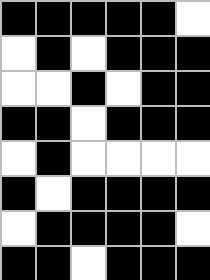[["black", "black", "black", "black", "black", "white"], ["white", "black", "white", "black", "black", "black"], ["white", "white", "black", "white", "black", "black"], ["black", "black", "white", "black", "black", "black"], ["white", "black", "white", "white", "white", "white"], ["black", "white", "black", "black", "black", "black"], ["white", "black", "black", "black", "black", "white"], ["black", "black", "white", "black", "black", "black"]]